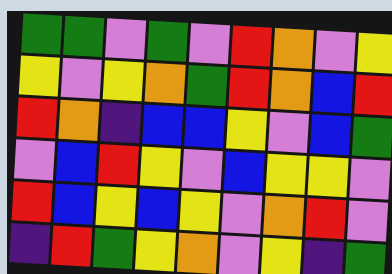[["green", "green", "violet", "green", "violet", "red", "orange", "violet", "yellow"], ["yellow", "violet", "yellow", "orange", "green", "red", "orange", "blue", "red"], ["red", "orange", "indigo", "blue", "blue", "yellow", "violet", "blue", "green"], ["violet", "blue", "red", "yellow", "violet", "blue", "yellow", "yellow", "violet"], ["red", "blue", "yellow", "blue", "yellow", "violet", "orange", "red", "violet"], ["indigo", "red", "green", "yellow", "orange", "violet", "yellow", "indigo", "green"]]